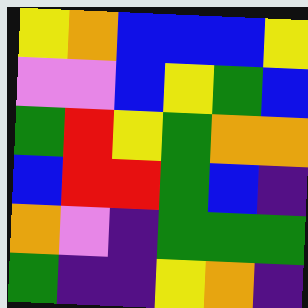[["yellow", "orange", "blue", "blue", "blue", "yellow"], ["violet", "violet", "blue", "yellow", "green", "blue"], ["green", "red", "yellow", "green", "orange", "orange"], ["blue", "red", "red", "green", "blue", "indigo"], ["orange", "violet", "indigo", "green", "green", "green"], ["green", "indigo", "indigo", "yellow", "orange", "indigo"]]